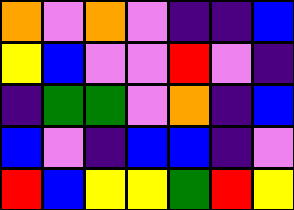[["orange", "violet", "orange", "violet", "indigo", "indigo", "blue"], ["yellow", "blue", "violet", "violet", "red", "violet", "indigo"], ["indigo", "green", "green", "violet", "orange", "indigo", "blue"], ["blue", "violet", "indigo", "blue", "blue", "indigo", "violet"], ["red", "blue", "yellow", "yellow", "green", "red", "yellow"]]